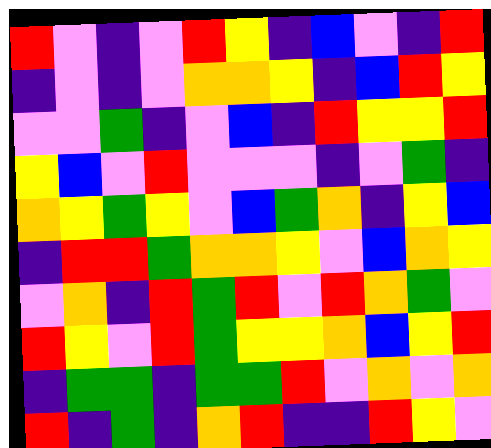[["red", "violet", "indigo", "violet", "red", "yellow", "indigo", "blue", "violet", "indigo", "red"], ["indigo", "violet", "indigo", "violet", "orange", "orange", "yellow", "indigo", "blue", "red", "yellow"], ["violet", "violet", "green", "indigo", "violet", "blue", "indigo", "red", "yellow", "yellow", "red"], ["yellow", "blue", "violet", "red", "violet", "violet", "violet", "indigo", "violet", "green", "indigo"], ["orange", "yellow", "green", "yellow", "violet", "blue", "green", "orange", "indigo", "yellow", "blue"], ["indigo", "red", "red", "green", "orange", "orange", "yellow", "violet", "blue", "orange", "yellow"], ["violet", "orange", "indigo", "red", "green", "red", "violet", "red", "orange", "green", "violet"], ["red", "yellow", "violet", "red", "green", "yellow", "yellow", "orange", "blue", "yellow", "red"], ["indigo", "green", "green", "indigo", "green", "green", "red", "violet", "orange", "violet", "orange"], ["red", "indigo", "green", "indigo", "orange", "red", "indigo", "indigo", "red", "yellow", "violet"]]